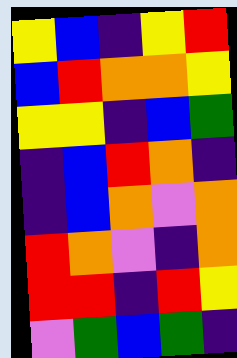[["yellow", "blue", "indigo", "yellow", "red"], ["blue", "red", "orange", "orange", "yellow"], ["yellow", "yellow", "indigo", "blue", "green"], ["indigo", "blue", "red", "orange", "indigo"], ["indigo", "blue", "orange", "violet", "orange"], ["red", "orange", "violet", "indigo", "orange"], ["red", "red", "indigo", "red", "yellow"], ["violet", "green", "blue", "green", "indigo"]]